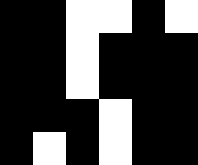[["black", "black", "white", "white", "black", "white"], ["black", "black", "white", "black", "black", "black"], ["black", "black", "white", "black", "black", "black"], ["black", "black", "black", "white", "black", "black"], ["black", "white", "black", "white", "black", "black"]]